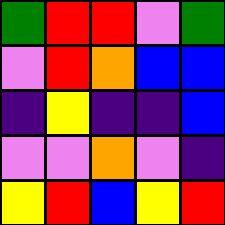[["green", "red", "red", "violet", "green"], ["violet", "red", "orange", "blue", "blue"], ["indigo", "yellow", "indigo", "indigo", "blue"], ["violet", "violet", "orange", "violet", "indigo"], ["yellow", "red", "blue", "yellow", "red"]]